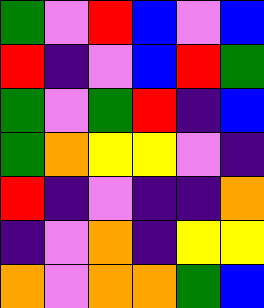[["green", "violet", "red", "blue", "violet", "blue"], ["red", "indigo", "violet", "blue", "red", "green"], ["green", "violet", "green", "red", "indigo", "blue"], ["green", "orange", "yellow", "yellow", "violet", "indigo"], ["red", "indigo", "violet", "indigo", "indigo", "orange"], ["indigo", "violet", "orange", "indigo", "yellow", "yellow"], ["orange", "violet", "orange", "orange", "green", "blue"]]